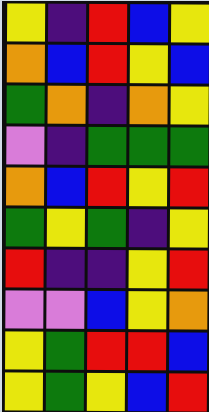[["yellow", "indigo", "red", "blue", "yellow"], ["orange", "blue", "red", "yellow", "blue"], ["green", "orange", "indigo", "orange", "yellow"], ["violet", "indigo", "green", "green", "green"], ["orange", "blue", "red", "yellow", "red"], ["green", "yellow", "green", "indigo", "yellow"], ["red", "indigo", "indigo", "yellow", "red"], ["violet", "violet", "blue", "yellow", "orange"], ["yellow", "green", "red", "red", "blue"], ["yellow", "green", "yellow", "blue", "red"]]